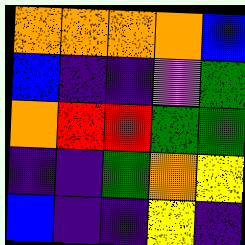[["orange", "orange", "orange", "orange", "blue"], ["blue", "indigo", "indigo", "violet", "green"], ["orange", "red", "red", "green", "green"], ["indigo", "indigo", "green", "orange", "yellow"], ["blue", "indigo", "indigo", "yellow", "indigo"]]